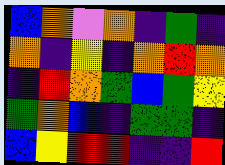[["blue", "orange", "violet", "orange", "indigo", "green", "indigo"], ["orange", "indigo", "yellow", "indigo", "orange", "red", "orange"], ["indigo", "red", "orange", "green", "blue", "green", "yellow"], ["green", "orange", "blue", "indigo", "green", "green", "indigo"], ["blue", "yellow", "red", "red", "indigo", "indigo", "red"]]